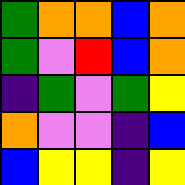[["green", "orange", "orange", "blue", "orange"], ["green", "violet", "red", "blue", "orange"], ["indigo", "green", "violet", "green", "yellow"], ["orange", "violet", "violet", "indigo", "blue"], ["blue", "yellow", "yellow", "indigo", "yellow"]]